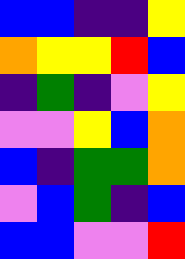[["blue", "blue", "indigo", "indigo", "yellow"], ["orange", "yellow", "yellow", "red", "blue"], ["indigo", "green", "indigo", "violet", "yellow"], ["violet", "violet", "yellow", "blue", "orange"], ["blue", "indigo", "green", "green", "orange"], ["violet", "blue", "green", "indigo", "blue"], ["blue", "blue", "violet", "violet", "red"]]